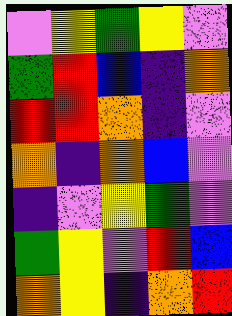[["violet", "yellow", "green", "yellow", "violet"], ["green", "red", "blue", "indigo", "orange"], ["red", "red", "orange", "indigo", "violet"], ["orange", "indigo", "orange", "blue", "violet"], ["indigo", "violet", "yellow", "green", "violet"], ["green", "yellow", "violet", "red", "blue"], ["orange", "yellow", "indigo", "orange", "red"]]